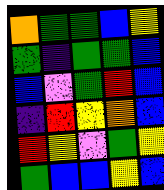[["orange", "green", "green", "blue", "yellow"], ["green", "indigo", "green", "green", "blue"], ["blue", "violet", "green", "red", "blue"], ["indigo", "red", "yellow", "orange", "blue"], ["red", "yellow", "violet", "green", "yellow"], ["green", "blue", "blue", "yellow", "blue"]]